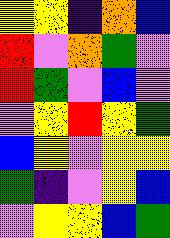[["yellow", "yellow", "indigo", "orange", "blue"], ["red", "violet", "orange", "green", "violet"], ["red", "green", "violet", "blue", "violet"], ["violet", "yellow", "red", "yellow", "green"], ["blue", "yellow", "violet", "yellow", "yellow"], ["green", "indigo", "violet", "yellow", "blue"], ["violet", "yellow", "yellow", "blue", "green"]]